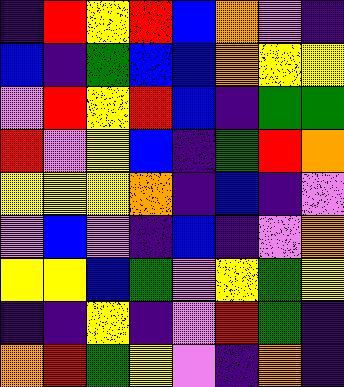[["indigo", "red", "yellow", "red", "blue", "orange", "violet", "indigo"], ["blue", "indigo", "green", "blue", "blue", "orange", "yellow", "yellow"], ["violet", "red", "yellow", "red", "blue", "indigo", "green", "green"], ["red", "violet", "yellow", "blue", "indigo", "green", "red", "orange"], ["yellow", "yellow", "yellow", "orange", "indigo", "blue", "indigo", "violet"], ["violet", "blue", "violet", "indigo", "blue", "indigo", "violet", "orange"], ["yellow", "yellow", "blue", "green", "violet", "yellow", "green", "yellow"], ["indigo", "indigo", "yellow", "indigo", "violet", "red", "green", "indigo"], ["orange", "red", "green", "yellow", "violet", "indigo", "orange", "indigo"]]